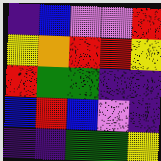[["indigo", "blue", "violet", "violet", "red"], ["yellow", "orange", "red", "red", "yellow"], ["red", "green", "green", "indigo", "indigo"], ["blue", "red", "blue", "violet", "indigo"], ["indigo", "indigo", "green", "green", "yellow"]]